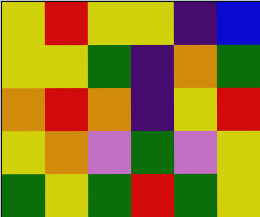[["yellow", "red", "yellow", "yellow", "indigo", "blue"], ["yellow", "yellow", "green", "indigo", "orange", "green"], ["orange", "red", "orange", "indigo", "yellow", "red"], ["yellow", "orange", "violet", "green", "violet", "yellow"], ["green", "yellow", "green", "red", "green", "yellow"]]